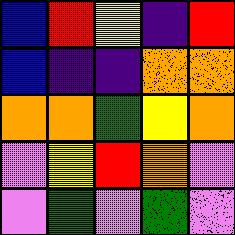[["blue", "red", "yellow", "indigo", "red"], ["blue", "indigo", "indigo", "orange", "orange"], ["orange", "orange", "green", "yellow", "orange"], ["violet", "yellow", "red", "orange", "violet"], ["violet", "green", "violet", "green", "violet"]]